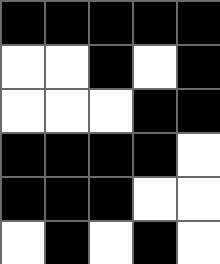[["black", "black", "black", "black", "black"], ["white", "white", "black", "white", "black"], ["white", "white", "white", "black", "black"], ["black", "black", "black", "black", "white"], ["black", "black", "black", "white", "white"], ["white", "black", "white", "black", "white"]]